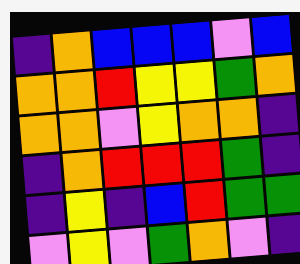[["indigo", "orange", "blue", "blue", "blue", "violet", "blue"], ["orange", "orange", "red", "yellow", "yellow", "green", "orange"], ["orange", "orange", "violet", "yellow", "orange", "orange", "indigo"], ["indigo", "orange", "red", "red", "red", "green", "indigo"], ["indigo", "yellow", "indigo", "blue", "red", "green", "green"], ["violet", "yellow", "violet", "green", "orange", "violet", "indigo"]]